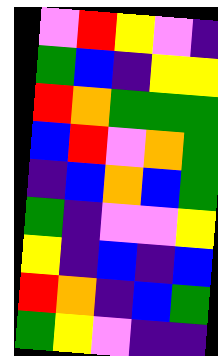[["violet", "red", "yellow", "violet", "indigo"], ["green", "blue", "indigo", "yellow", "yellow"], ["red", "orange", "green", "green", "green"], ["blue", "red", "violet", "orange", "green"], ["indigo", "blue", "orange", "blue", "green"], ["green", "indigo", "violet", "violet", "yellow"], ["yellow", "indigo", "blue", "indigo", "blue"], ["red", "orange", "indigo", "blue", "green"], ["green", "yellow", "violet", "indigo", "indigo"]]